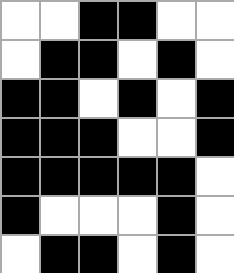[["white", "white", "black", "black", "white", "white"], ["white", "black", "black", "white", "black", "white"], ["black", "black", "white", "black", "white", "black"], ["black", "black", "black", "white", "white", "black"], ["black", "black", "black", "black", "black", "white"], ["black", "white", "white", "white", "black", "white"], ["white", "black", "black", "white", "black", "white"]]